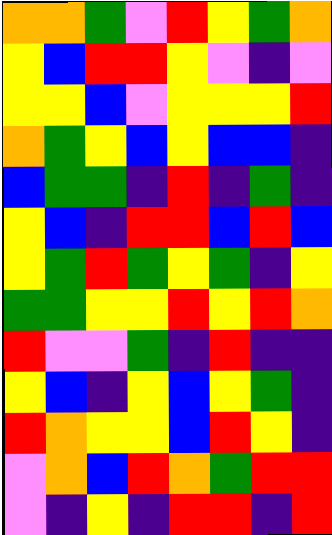[["orange", "orange", "green", "violet", "red", "yellow", "green", "orange"], ["yellow", "blue", "red", "red", "yellow", "violet", "indigo", "violet"], ["yellow", "yellow", "blue", "violet", "yellow", "yellow", "yellow", "red"], ["orange", "green", "yellow", "blue", "yellow", "blue", "blue", "indigo"], ["blue", "green", "green", "indigo", "red", "indigo", "green", "indigo"], ["yellow", "blue", "indigo", "red", "red", "blue", "red", "blue"], ["yellow", "green", "red", "green", "yellow", "green", "indigo", "yellow"], ["green", "green", "yellow", "yellow", "red", "yellow", "red", "orange"], ["red", "violet", "violet", "green", "indigo", "red", "indigo", "indigo"], ["yellow", "blue", "indigo", "yellow", "blue", "yellow", "green", "indigo"], ["red", "orange", "yellow", "yellow", "blue", "red", "yellow", "indigo"], ["violet", "orange", "blue", "red", "orange", "green", "red", "red"], ["violet", "indigo", "yellow", "indigo", "red", "red", "indigo", "red"]]